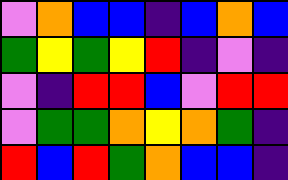[["violet", "orange", "blue", "blue", "indigo", "blue", "orange", "blue"], ["green", "yellow", "green", "yellow", "red", "indigo", "violet", "indigo"], ["violet", "indigo", "red", "red", "blue", "violet", "red", "red"], ["violet", "green", "green", "orange", "yellow", "orange", "green", "indigo"], ["red", "blue", "red", "green", "orange", "blue", "blue", "indigo"]]